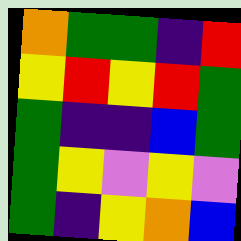[["orange", "green", "green", "indigo", "red"], ["yellow", "red", "yellow", "red", "green"], ["green", "indigo", "indigo", "blue", "green"], ["green", "yellow", "violet", "yellow", "violet"], ["green", "indigo", "yellow", "orange", "blue"]]